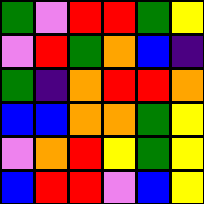[["green", "violet", "red", "red", "green", "yellow"], ["violet", "red", "green", "orange", "blue", "indigo"], ["green", "indigo", "orange", "red", "red", "orange"], ["blue", "blue", "orange", "orange", "green", "yellow"], ["violet", "orange", "red", "yellow", "green", "yellow"], ["blue", "red", "red", "violet", "blue", "yellow"]]